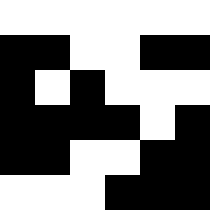[["white", "white", "white", "white", "white", "white"], ["black", "black", "white", "white", "black", "black"], ["black", "white", "black", "white", "white", "white"], ["black", "black", "black", "black", "white", "black"], ["black", "black", "white", "white", "black", "black"], ["white", "white", "white", "black", "black", "black"]]